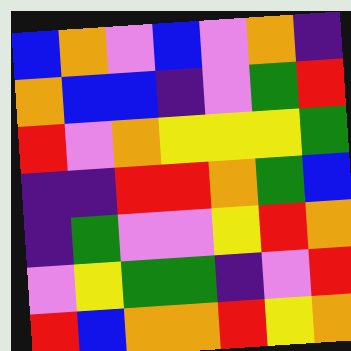[["blue", "orange", "violet", "blue", "violet", "orange", "indigo"], ["orange", "blue", "blue", "indigo", "violet", "green", "red"], ["red", "violet", "orange", "yellow", "yellow", "yellow", "green"], ["indigo", "indigo", "red", "red", "orange", "green", "blue"], ["indigo", "green", "violet", "violet", "yellow", "red", "orange"], ["violet", "yellow", "green", "green", "indigo", "violet", "red"], ["red", "blue", "orange", "orange", "red", "yellow", "orange"]]